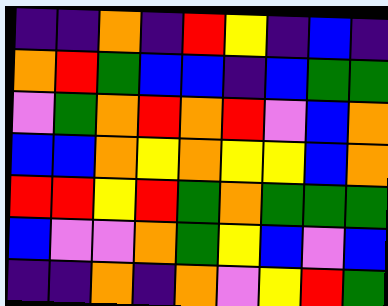[["indigo", "indigo", "orange", "indigo", "red", "yellow", "indigo", "blue", "indigo"], ["orange", "red", "green", "blue", "blue", "indigo", "blue", "green", "green"], ["violet", "green", "orange", "red", "orange", "red", "violet", "blue", "orange"], ["blue", "blue", "orange", "yellow", "orange", "yellow", "yellow", "blue", "orange"], ["red", "red", "yellow", "red", "green", "orange", "green", "green", "green"], ["blue", "violet", "violet", "orange", "green", "yellow", "blue", "violet", "blue"], ["indigo", "indigo", "orange", "indigo", "orange", "violet", "yellow", "red", "green"]]